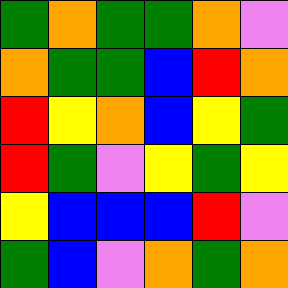[["green", "orange", "green", "green", "orange", "violet"], ["orange", "green", "green", "blue", "red", "orange"], ["red", "yellow", "orange", "blue", "yellow", "green"], ["red", "green", "violet", "yellow", "green", "yellow"], ["yellow", "blue", "blue", "blue", "red", "violet"], ["green", "blue", "violet", "orange", "green", "orange"]]